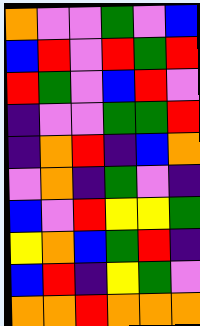[["orange", "violet", "violet", "green", "violet", "blue"], ["blue", "red", "violet", "red", "green", "red"], ["red", "green", "violet", "blue", "red", "violet"], ["indigo", "violet", "violet", "green", "green", "red"], ["indigo", "orange", "red", "indigo", "blue", "orange"], ["violet", "orange", "indigo", "green", "violet", "indigo"], ["blue", "violet", "red", "yellow", "yellow", "green"], ["yellow", "orange", "blue", "green", "red", "indigo"], ["blue", "red", "indigo", "yellow", "green", "violet"], ["orange", "orange", "red", "orange", "orange", "orange"]]